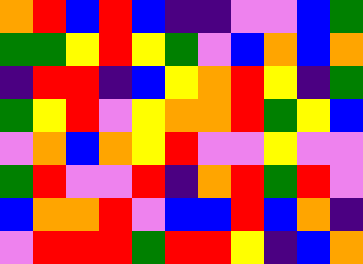[["orange", "red", "blue", "red", "blue", "indigo", "indigo", "violet", "violet", "blue", "green"], ["green", "green", "yellow", "red", "yellow", "green", "violet", "blue", "orange", "blue", "orange"], ["indigo", "red", "red", "indigo", "blue", "yellow", "orange", "red", "yellow", "indigo", "green"], ["green", "yellow", "red", "violet", "yellow", "orange", "orange", "red", "green", "yellow", "blue"], ["violet", "orange", "blue", "orange", "yellow", "red", "violet", "violet", "yellow", "violet", "violet"], ["green", "red", "violet", "violet", "red", "indigo", "orange", "red", "green", "red", "violet"], ["blue", "orange", "orange", "red", "violet", "blue", "blue", "red", "blue", "orange", "indigo"], ["violet", "red", "red", "red", "green", "red", "red", "yellow", "indigo", "blue", "orange"]]